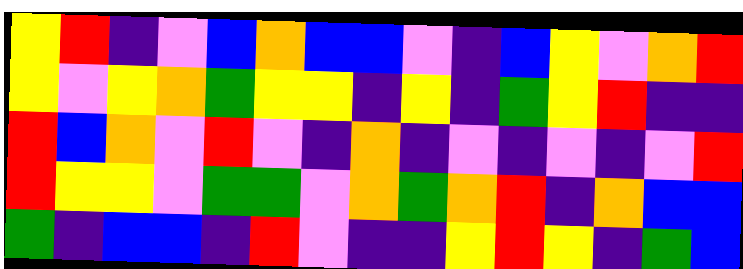[["yellow", "red", "indigo", "violet", "blue", "orange", "blue", "blue", "violet", "indigo", "blue", "yellow", "violet", "orange", "red"], ["yellow", "violet", "yellow", "orange", "green", "yellow", "yellow", "indigo", "yellow", "indigo", "green", "yellow", "red", "indigo", "indigo"], ["red", "blue", "orange", "violet", "red", "violet", "indigo", "orange", "indigo", "violet", "indigo", "violet", "indigo", "violet", "red"], ["red", "yellow", "yellow", "violet", "green", "green", "violet", "orange", "green", "orange", "red", "indigo", "orange", "blue", "blue"], ["green", "indigo", "blue", "blue", "indigo", "red", "violet", "indigo", "indigo", "yellow", "red", "yellow", "indigo", "green", "blue"]]